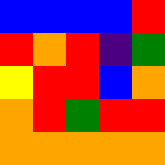[["blue", "blue", "blue", "blue", "red"], ["red", "orange", "red", "indigo", "green"], ["yellow", "red", "red", "blue", "orange"], ["orange", "red", "green", "red", "red"], ["orange", "orange", "orange", "orange", "orange"]]